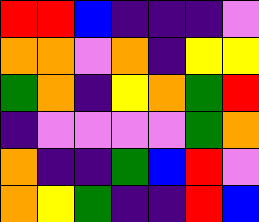[["red", "red", "blue", "indigo", "indigo", "indigo", "violet"], ["orange", "orange", "violet", "orange", "indigo", "yellow", "yellow"], ["green", "orange", "indigo", "yellow", "orange", "green", "red"], ["indigo", "violet", "violet", "violet", "violet", "green", "orange"], ["orange", "indigo", "indigo", "green", "blue", "red", "violet"], ["orange", "yellow", "green", "indigo", "indigo", "red", "blue"]]